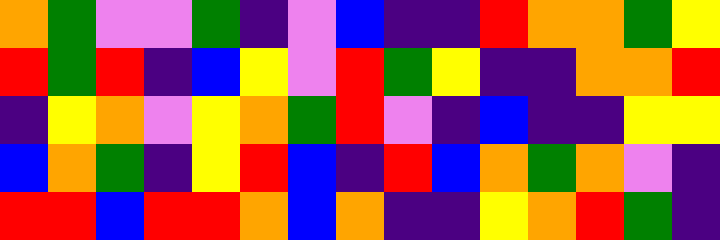[["orange", "green", "violet", "violet", "green", "indigo", "violet", "blue", "indigo", "indigo", "red", "orange", "orange", "green", "yellow"], ["red", "green", "red", "indigo", "blue", "yellow", "violet", "red", "green", "yellow", "indigo", "indigo", "orange", "orange", "red"], ["indigo", "yellow", "orange", "violet", "yellow", "orange", "green", "red", "violet", "indigo", "blue", "indigo", "indigo", "yellow", "yellow"], ["blue", "orange", "green", "indigo", "yellow", "red", "blue", "indigo", "red", "blue", "orange", "green", "orange", "violet", "indigo"], ["red", "red", "blue", "red", "red", "orange", "blue", "orange", "indigo", "indigo", "yellow", "orange", "red", "green", "indigo"]]